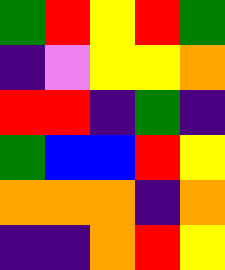[["green", "red", "yellow", "red", "green"], ["indigo", "violet", "yellow", "yellow", "orange"], ["red", "red", "indigo", "green", "indigo"], ["green", "blue", "blue", "red", "yellow"], ["orange", "orange", "orange", "indigo", "orange"], ["indigo", "indigo", "orange", "red", "yellow"]]